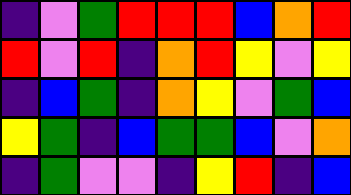[["indigo", "violet", "green", "red", "red", "red", "blue", "orange", "red"], ["red", "violet", "red", "indigo", "orange", "red", "yellow", "violet", "yellow"], ["indigo", "blue", "green", "indigo", "orange", "yellow", "violet", "green", "blue"], ["yellow", "green", "indigo", "blue", "green", "green", "blue", "violet", "orange"], ["indigo", "green", "violet", "violet", "indigo", "yellow", "red", "indigo", "blue"]]